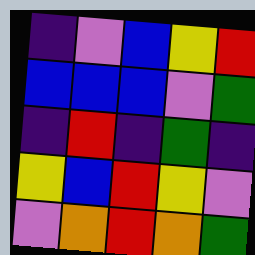[["indigo", "violet", "blue", "yellow", "red"], ["blue", "blue", "blue", "violet", "green"], ["indigo", "red", "indigo", "green", "indigo"], ["yellow", "blue", "red", "yellow", "violet"], ["violet", "orange", "red", "orange", "green"]]